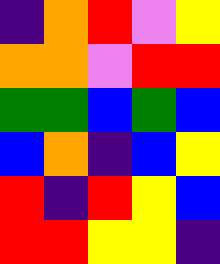[["indigo", "orange", "red", "violet", "yellow"], ["orange", "orange", "violet", "red", "red"], ["green", "green", "blue", "green", "blue"], ["blue", "orange", "indigo", "blue", "yellow"], ["red", "indigo", "red", "yellow", "blue"], ["red", "red", "yellow", "yellow", "indigo"]]